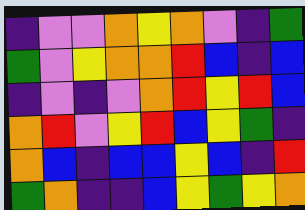[["indigo", "violet", "violet", "orange", "yellow", "orange", "violet", "indigo", "green"], ["green", "violet", "yellow", "orange", "orange", "red", "blue", "indigo", "blue"], ["indigo", "violet", "indigo", "violet", "orange", "red", "yellow", "red", "blue"], ["orange", "red", "violet", "yellow", "red", "blue", "yellow", "green", "indigo"], ["orange", "blue", "indigo", "blue", "blue", "yellow", "blue", "indigo", "red"], ["green", "orange", "indigo", "indigo", "blue", "yellow", "green", "yellow", "orange"]]